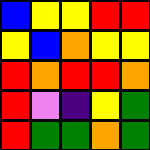[["blue", "yellow", "yellow", "red", "red"], ["yellow", "blue", "orange", "yellow", "yellow"], ["red", "orange", "red", "red", "orange"], ["red", "violet", "indigo", "yellow", "green"], ["red", "green", "green", "orange", "green"]]